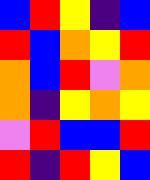[["blue", "red", "yellow", "indigo", "blue"], ["red", "blue", "orange", "yellow", "red"], ["orange", "blue", "red", "violet", "orange"], ["orange", "indigo", "yellow", "orange", "yellow"], ["violet", "red", "blue", "blue", "red"], ["red", "indigo", "red", "yellow", "blue"]]